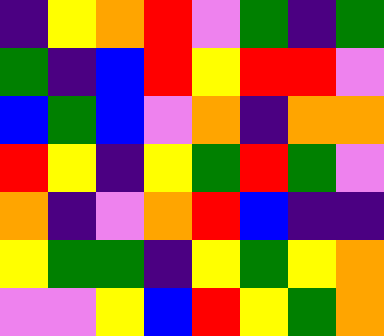[["indigo", "yellow", "orange", "red", "violet", "green", "indigo", "green"], ["green", "indigo", "blue", "red", "yellow", "red", "red", "violet"], ["blue", "green", "blue", "violet", "orange", "indigo", "orange", "orange"], ["red", "yellow", "indigo", "yellow", "green", "red", "green", "violet"], ["orange", "indigo", "violet", "orange", "red", "blue", "indigo", "indigo"], ["yellow", "green", "green", "indigo", "yellow", "green", "yellow", "orange"], ["violet", "violet", "yellow", "blue", "red", "yellow", "green", "orange"]]